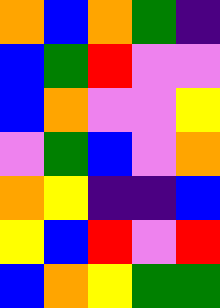[["orange", "blue", "orange", "green", "indigo"], ["blue", "green", "red", "violet", "violet"], ["blue", "orange", "violet", "violet", "yellow"], ["violet", "green", "blue", "violet", "orange"], ["orange", "yellow", "indigo", "indigo", "blue"], ["yellow", "blue", "red", "violet", "red"], ["blue", "orange", "yellow", "green", "green"]]